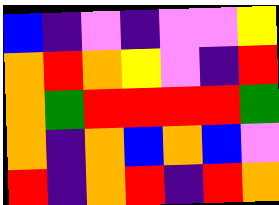[["blue", "indigo", "violet", "indigo", "violet", "violet", "yellow"], ["orange", "red", "orange", "yellow", "violet", "indigo", "red"], ["orange", "green", "red", "red", "red", "red", "green"], ["orange", "indigo", "orange", "blue", "orange", "blue", "violet"], ["red", "indigo", "orange", "red", "indigo", "red", "orange"]]